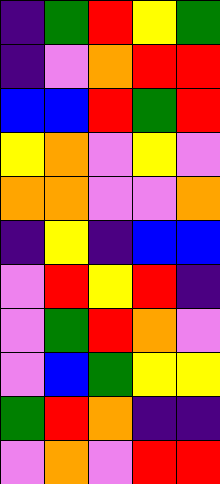[["indigo", "green", "red", "yellow", "green"], ["indigo", "violet", "orange", "red", "red"], ["blue", "blue", "red", "green", "red"], ["yellow", "orange", "violet", "yellow", "violet"], ["orange", "orange", "violet", "violet", "orange"], ["indigo", "yellow", "indigo", "blue", "blue"], ["violet", "red", "yellow", "red", "indigo"], ["violet", "green", "red", "orange", "violet"], ["violet", "blue", "green", "yellow", "yellow"], ["green", "red", "orange", "indigo", "indigo"], ["violet", "orange", "violet", "red", "red"]]